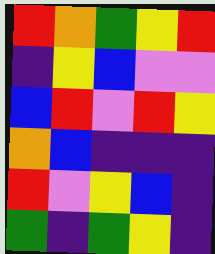[["red", "orange", "green", "yellow", "red"], ["indigo", "yellow", "blue", "violet", "violet"], ["blue", "red", "violet", "red", "yellow"], ["orange", "blue", "indigo", "indigo", "indigo"], ["red", "violet", "yellow", "blue", "indigo"], ["green", "indigo", "green", "yellow", "indigo"]]